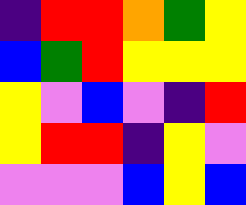[["indigo", "red", "red", "orange", "green", "yellow"], ["blue", "green", "red", "yellow", "yellow", "yellow"], ["yellow", "violet", "blue", "violet", "indigo", "red"], ["yellow", "red", "red", "indigo", "yellow", "violet"], ["violet", "violet", "violet", "blue", "yellow", "blue"]]